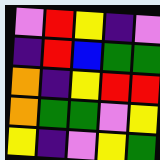[["violet", "red", "yellow", "indigo", "violet"], ["indigo", "red", "blue", "green", "green"], ["orange", "indigo", "yellow", "red", "red"], ["orange", "green", "green", "violet", "yellow"], ["yellow", "indigo", "violet", "yellow", "green"]]